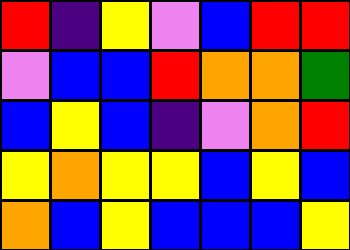[["red", "indigo", "yellow", "violet", "blue", "red", "red"], ["violet", "blue", "blue", "red", "orange", "orange", "green"], ["blue", "yellow", "blue", "indigo", "violet", "orange", "red"], ["yellow", "orange", "yellow", "yellow", "blue", "yellow", "blue"], ["orange", "blue", "yellow", "blue", "blue", "blue", "yellow"]]